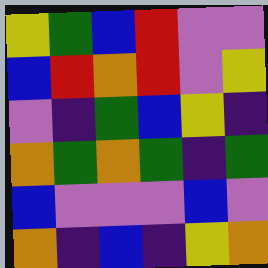[["yellow", "green", "blue", "red", "violet", "violet"], ["blue", "red", "orange", "red", "violet", "yellow"], ["violet", "indigo", "green", "blue", "yellow", "indigo"], ["orange", "green", "orange", "green", "indigo", "green"], ["blue", "violet", "violet", "violet", "blue", "violet"], ["orange", "indigo", "blue", "indigo", "yellow", "orange"]]